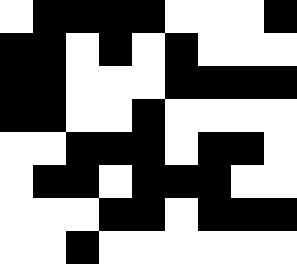[["white", "black", "black", "black", "black", "white", "white", "white", "black"], ["black", "black", "white", "black", "white", "black", "white", "white", "white"], ["black", "black", "white", "white", "white", "black", "black", "black", "black"], ["black", "black", "white", "white", "black", "white", "white", "white", "white"], ["white", "white", "black", "black", "black", "white", "black", "black", "white"], ["white", "black", "black", "white", "black", "black", "black", "white", "white"], ["white", "white", "white", "black", "black", "white", "black", "black", "black"], ["white", "white", "black", "white", "white", "white", "white", "white", "white"]]